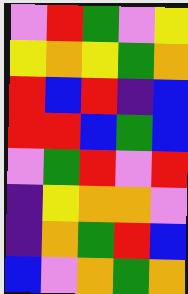[["violet", "red", "green", "violet", "yellow"], ["yellow", "orange", "yellow", "green", "orange"], ["red", "blue", "red", "indigo", "blue"], ["red", "red", "blue", "green", "blue"], ["violet", "green", "red", "violet", "red"], ["indigo", "yellow", "orange", "orange", "violet"], ["indigo", "orange", "green", "red", "blue"], ["blue", "violet", "orange", "green", "orange"]]